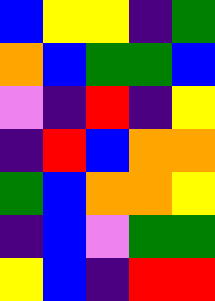[["blue", "yellow", "yellow", "indigo", "green"], ["orange", "blue", "green", "green", "blue"], ["violet", "indigo", "red", "indigo", "yellow"], ["indigo", "red", "blue", "orange", "orange"], ["green", "blue", "orange", "orange", "yellow"], ["indigo", "blue", "violet", "green", "green"], ["yellow", "blue", "indigo", "red", "red"]]